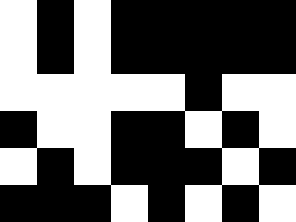[["white", "black", "white", "black", "black", "black", "black", "black"], ["white", "black", "white", "black", "black", "black", "black", "black"], ["white", "white", "white", "white", "white", "black", "white", "white"], ["black", "white", "white", "black", "black", "white", "black", "white"], ["white", "black", "white", "black", "black", "black", "white", "black"], ["black", "black", "black", "white", "black", "white", "black", "white"]]